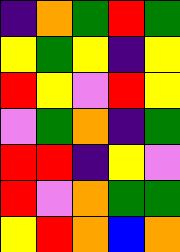[["indigo", "orange", "green", "red", "green"], ["yellow", "green", "yellow", "indigo", "yellow"], ["red", "yellow", "violet", "red", "yellow"], ["violet", "green", "orange", "indigo", "green"], ["red", "red", "indigo", "yellow", "violet"], ["red", "violet", "orange", "green", "green"], ["yellow", "red", "orange", "blue", "orange"]]